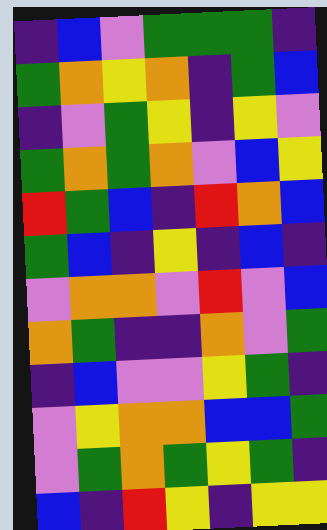[["indigo", "blue", "violet", "green", "green", "green", "indigo"], ["green", "orange", "yellow", "orange", "indigo", "green", "blue"], ["indigo", "violet", "green", "yellow", "indigo", "yellow", "violet"], ["green", "orange", "green", "orange", "violet", "blue", "yellow"], ["red", "green", "blue", "indigo", "red", "orange", "blue"], ["green", "blue", "indigo", "yellow", "indigo", "blue", "indigo"], ["violet", "orange", "orange", "violet", "red", "violet", "blue"], ["orange", "green", "indigo", "indigo", "orange", "violet", "green"], ["indigo", "blue", "violet", "violet", "yellow", "green", "indigo"], ["violet", "yellow", "orange", "orange", "blue", "blue", "green"], ["violet", "green", "orange", "green", "yellow", "green", "indigo"], ["blue", "indigo", "red", "yellow", "indigo", "yellow", "yellow"]]